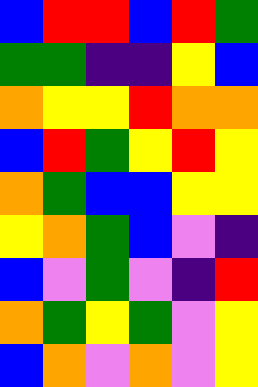[["blue", "red", "red", "blue", "red", "green"], ["green", "green", "indigo", "indigo", "yellow", "blue"], ["orange", "yellow", "yellow", "red", "orange", "orange"], ["blue", "red", "green", "yellow", "red", "yellow"], ["orange", "green", "blue", "blue", "yellow", "yellow"], ["yellow", "orange", "green", "blue", "violet", "indigo"], ["blue", "violet", "green", "violet", "indigo", "red"], ["orange", "green", "yellow", "green", "violet", "yellow"], ["blue", "orange", "violet", "orange", "violet", "yellow"]]